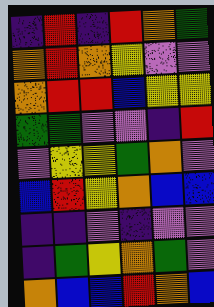[["indigo", "red", "indigo", "red", "orange", "green"], ["orange", "red", "orange", "yellow", "violet", "violet"], ["orange", "red", "red", "blue", "yellow", "yellow"], ["green", "green", "violet", "violet", "indigo", "red"], ["violet", "yellow", "yellow", "green", "orange", "violet"], ["blue", "red", "yellow", "orange", "blue", "blue"], ["indigo", "indigo", "violet", "indigo", "violet", "violet"], ["indigo", "green", "yellow", "orange", "green", "violet"], ["orange", "blue", "blue", "red", "orange", "blue"]]